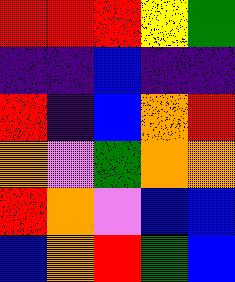[["red", "red", "red", "yellow", "green"], ["indigo", "indigo", "blue", "indigo", "indigo"], ["red", "indigo", "blue", "orange", "red"], ["orange", "violet", "green", "orange", "orange"], ["red", "orange", "violet", "blue", "blue"], ["blue", "orange", "red", "green", "blue"]]